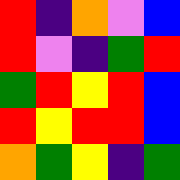[["red", "indigo", "orange", "violet", "blue"], ["red", "violet", "indigo", "green", "red"], ["green", "red", "yellow", "red", "blue"], ["red", "yellow", "red", "red", "blue"], ["orange", "green", "yellow", "indigo", "green"]]